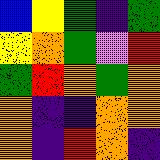[["blue", "yellow", "green", "indigo", "green"], ["yellow", "orange", "green", "violet", "red"], ["green", "red", "orange", "green", "orange"], ["orange", "indigo", "indigo", "orange", "orange"], ["orange", "indigo", "red", "orange", "indigo"]]